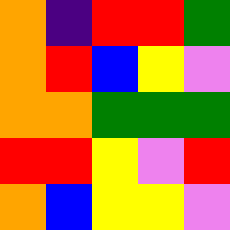[["orange", "indigo", "red", "red", "green"], ["orange", "red", "blue", "yellow", "violet"], ["orange", "orange", "green", "green", "green"], ["red", "red", "yellow", "violet", "red"], ["orange", "blue", "yellow", "yellow", "violet"]]